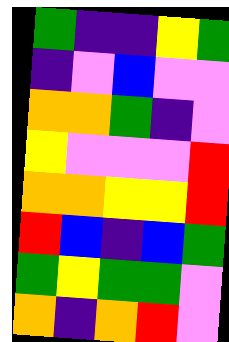[["green", "indigo", "indigo", "yellow", "green"], ["indigo", "violet", "blue", "violet", "violet"], ["orange", "orange", "green", "indigo", "violet"], ["yellow", "violet", "violet", "violet", "red"], ["orange", "orange", "yellow", "yellow", "red"], ["red", "blue", "indigo", "blue", "green"], ["green", "yellow", "green", "green", "violet"], ["orange", "indigo", "orange", "red", "violet"]]